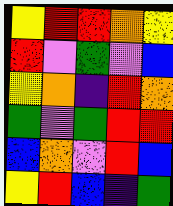[["yellow", "red", "red", "orange", "yellow"], ["red", "violet", "green", "violet", "blue"], ["yellow", "orange", "indigo", "red", "orange"], ["green", "violet", "green", "red", "red"], ["blue", "orange", "violet", "red", "blue"], ["yellow", "red", "blue", "indigo", "green"]]